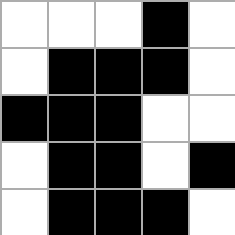[["white", "white", "white", "black", "white"], ["white", "black", "black", "black", "white"], ["black", "black", "black", "white", "white"], ["white", "black", "black", "white", "black"], ["white", "black", "black", "black", "white"]]